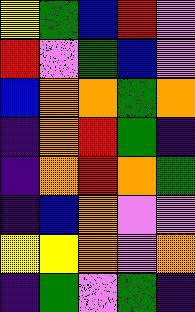[["yellow", "green", "blue", "red", "violet"], ["red", "violet", "green", "blue", "violet"], ["blue", "orange", "orange", "green", "orange"], ["indigo", "orange", "red", "green", "indigo"], ["indigo", "orange", "red", "orange", "green"], ["indigo", "blue", "orange", "violet", "violet"], ["yellow", "yellow", "orange", "violet", "orange"], ["indigo", "green", "violet", "green", "indigo"]]